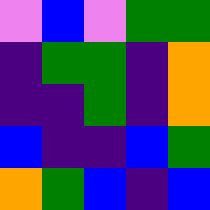[["violet", "blue", "violet", "green", "green"], ["indigo", "green", "green", "indigo", "orange"], ["indigo", "indigo", "green", "indigo", "orange"], ["blue", "indigo", "indigo", "blue", "green"], ["orange", "green", "blue", "indigo", "blue"]]